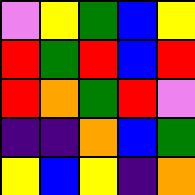[["violet", "yellow", "green", "blue", "yellow"], ["red", "green", "red", "blue", "red"], ["red", "orange", "green", "red", "violet"], ["indigo", "indigo", "orange", "blue", "green"], ["yellow", "blue", "yellow", "indigo", "orange"]]